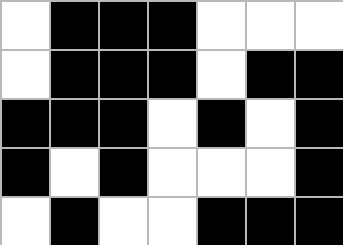[["white", "black", "black", "black", "white", "white", "white"], ["white", "black", "black", "black", "white", "black", "black"], ["black", "black", "black", "white", "black", "white", "black"], ["black", "white", "black", "white", "white", "white", "black"], ["white", "black", "white", "white", "black", "black", "black"]]